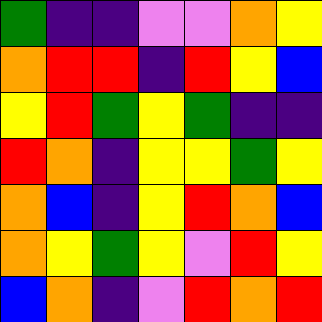[["green", "indigo", "indigo", "violet", "violet", "orange", "yellow"], ["orange", "red", "red", "indigo", "red", "yellow", "blue"], ["yellow", "red", "green", "yellow", "green", "indigo", "indigo"], ["red", "orange", "indigo", "yellow", "yellow", "green", "yellow"], ["orange", "blue", "indigo", "yellow", "red", "orange", "blue"], ["orange", "yellow", "green", "yellow", "violet", "red", "yellow"], ["blue", "orange", "indigo", "violet", "red", "orange", "red"]]